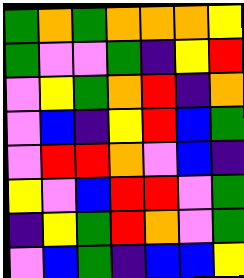[["green", "orange", "green", "orange", "orange", "orange", "yellow"], ["green", "violet", "violet", "green", "indigo", "yellow", "red"], ["violet", "yellow", "green", "orange", "red", "indigo", "orange"], ["violet", "blue", "indigo", "yellow", "red", "blue", "green"], ["violet", "red", "red", "orange", "violet", "blue", "indigo"], ["yellow", "violet", "blue", "red", "red", "violet", "green"], ["indigo", "yellow", "green", "red", "orange", "violet", "green"], ["violet", "blue", "green", "indigo", "blue", "blue", "yellow"]]